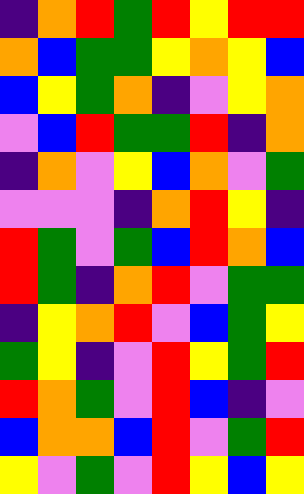[["indigo", "orange", "red", "green", "red", "yellow", "red", "red"], ["orange", "blue", "green", "green", "yellow", "orange", "yellow", "blue"], ["blue", "yellow", "green", "orange", "indigo", "violet", "yellow", "orange"], ["violet", "blue", "red", "green", "green", "red", "indigo", "orange"], ["indigo", "orange", "violet", "yellow", "blue", "orange", "violet", "green"], ["violet", "violet", "violet", "indigo", "orange", "red", "yellow", "indigo"], ["red", "green", "violet", "green", "blue", "red", "orange", "blue"], ["red", "green", "indigo", "orange", "red", "violet", "green", "green"], ["indigo", "yellow", "orange", "red", "violet", "blue", "green", "yellow"], ["green", "yellow", "indigo", "violet", "red", "yellow", "green", "red"], ["red", "orange", "green", "violet", "red", "blue", "indigo", "violet"], ["blue", "orange", "orange", "blue", "red", "violet", "green", "red"], ["yellow", "violet", "green", "violet", "red", "yellow", "blue", "yellow"]]